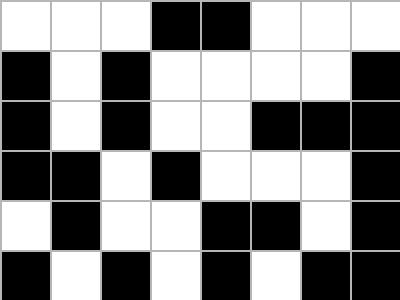[["white", "white", "white", "black", "black", "white", "white", "white"], ["black", "white", "black", "white", "white", "white", "white", "black"], ["black", "white", "black", "white", "white", "black", "black", "black"], ["black", "black", "white", "black", "white", "white", "white", "black"], ["white", "black", "white", "white", "black", "black", "white", "black"], ["black", "white", "black", "white", "black", "white", "black", "black"]]